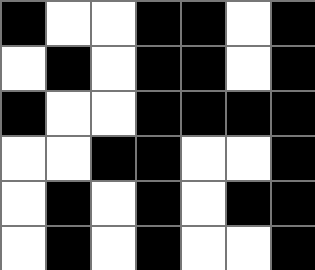[["black", "white", "white", "black", "black", "white", "black"], ["white", "black", "white", "black", "black", "white", "black"], ["black", "white", "white", "black", "black", "black", "black"], ["white", "white", "black", "black", "white", "white", "black"], ["white", "black", "white", "black", "white", "black", "black"], ["white", "black", "white", "black", "white", "white", "black"]]